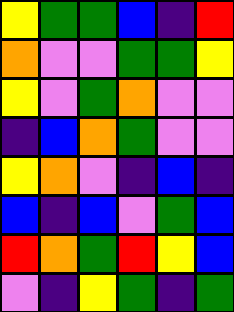[["yellow", "green", "green", "blue", "indigo", "red"], ["orange", "violet", "violet", "green", "green", "yellow"], ["yellow", "violet", "green", "orange", "violet", "violet"], ["indigo", "blue", "orange", "green", "violet", "violet"], ["yellow", "orange", "violet", "indigo", "blue", "indigo"], ["blue", "indigo", "blue", "violet", "green", "blue"], ["red", "orange", "green", "red", "yellow", "blue"], ["violet", "indigo", "yellow", "green", "indigo", "green"]]